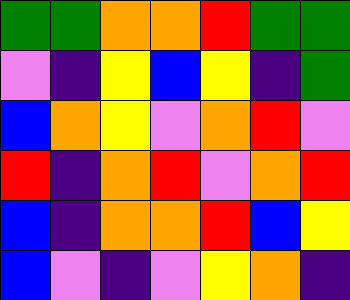[["green", "green", "orange", "orange", "red", "green", "green"], ["violet", "indigo", "yellow", "blue", "yellow", "indigo", "green"], ["blue", "orange", "yellow", "violet", "orange", "red", "violet"], ["red", "indigo", "orange", "red", "violet", "orange", "red"], ["blue", "indigo", "orange", "orange", "red", "blue", "yellow"], ["blue", "violet", "indigo", "violet", "yellow", "orange", "indigo"]]